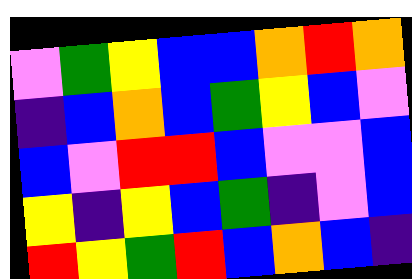[["violet", "green", "yellow", "blue", "blue", "orange", "red", "orange"], ["indigo", "blue", "orange", "blue", "green", "yellow", "blue", "violet"], ["blue", "violet", "red", "red", "blue", "violet", "violet", "blue"], ["yellow", "indigo", "yellow", "blue", "green", "indigo", "violet", "blue"], ["red", "yellow", "green", "red", "blue", "orange", "blue", "indigo"]]